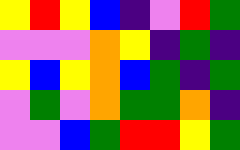[["yellow", "red", "yellow", "blue", "indigo", "violet", "red", "green"], ["violet", "violet", "violet", "orange", "yellow", "indigo", "green", "indigo"], ["yellow", "blue", "yellow", "orange", "blue", "green", "indigo", "green"], ["violet", "green", "violet", "orange", "green", "green", "orange", "indigo"], ["violet", "violet", "blue", "green", "red", "red", "yellow", "green"]]